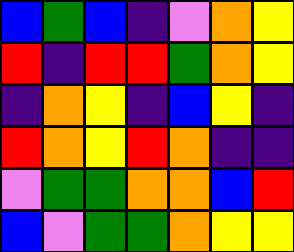[["blue", "green", "blue", "indigo", "violet", "orange", "yellow"], ["red", "indigo", "red", "red", "green", "orange", "yellow"], ["indigo", "orange", "yellow", "indigo", "blue", "yellow", "indigo"], ["red", "orange", "yellow", "red", "orange", "indigo", "indigo"], ["violet", "green", "green", "orange", "orange", "blue", "red"], ["blue", "violet", "green", "green", "orange", "yellow", "yellow"]]